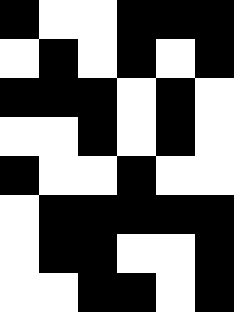[["black", "white", "white", "black", "black", "black"], ["white", "black", "white", "black", "white", "black"], ["black", "black", "black", "white", "black", "white"], ["white", "white", "black", "white", "black", "white"], ["black", "white", "white", "black", "white", "white"], ["white", "black", "black", "black", "black", "black"], ["white", "black", "black", "white", "white", "black"], ["white", "white", "black", "black", "white", "black"]]